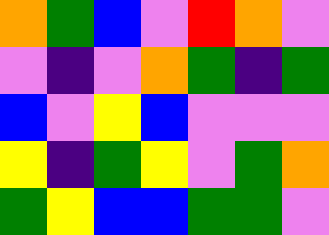[["orange", "green", "blue", "violet", "red", "orange", "violet"], ["violet", "indigo", "violet", "orange", "green", "indigo", "green"], ["blue", "violet", "yellow", "blue", "violet", "violet", "violet"], ["yellow", "indigo", "green", "yellow", "violet", "green", "orange"], ["green", "yellow", "blue", "blue", "green", "green", "violet"]]